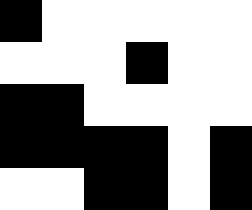[["black", "white", "white", "white", "white", "white"], ["white", "white", "white", "black", "white", "white"], ["black", "black", "white", "white", "white", "white"], ["black", "black", "black", "black", "white", "black"], ["white", "white", "black", "black", "white", "black"]]